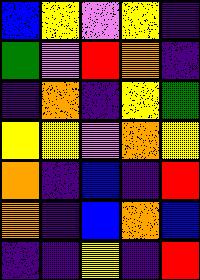[["blue", "yellow", "violet", "yellow", "indigo"], ["green", "violet", "red", "orange", "indigo"], ["indigo", "orange", "indigo", "yellow", "green"], ["yellow", "yellow", "violet", "orange", "yellow"], ["orange", "indigo", "blue", "indigo", "red"], ["orange", "indigo", "blue", "orange", "blue"], ["indigo", "indigo", "yellow", "indigo", "red"]]